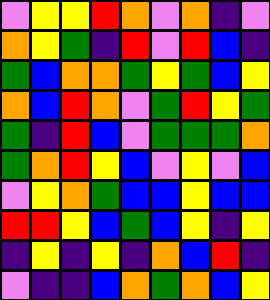[["violet", "yellow", "yellow", "red", "orange", "violet", "orange", "indigo", "violet"], ["orange", "yellow", "green", "indigo", "red", "violet", "red", "blue", "indigo"], ["green", "blue", "orange", "orange", "green", "yellow", "green", "blue", "yellow"], ["orange", "blue", "red", "orange", "violet", "green", "red", "yellow", "green"], ["green", "indigo", "red", "blue", "violet", "green", "green", "green", "orange"], ["green", "orange", "red", "yellow", "blue", "violet", "yellow", "violet", "blue"], ["violet", "yellow", "orange", "green", "blue", "blue", "yellow", "blue", "blue"], ["red", "red", "yellow", "blue", "green", "blue", "yellow", "indigo", "yellow"], ["indigo", "yellow", "indigo", "yellow", "indigo", "orange", "blue", "red", "indigo"], ["violet", "indigo", "indigo", "blue", "orange", "green", "orange", "blue", "yellow"]]